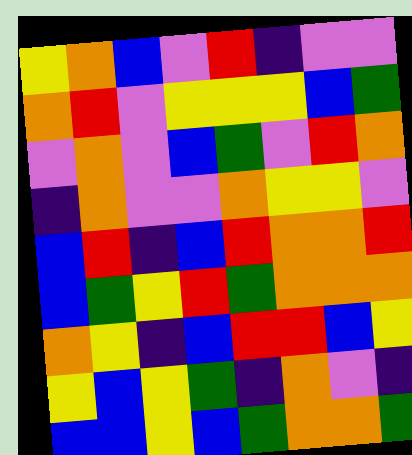[["yellow", "orange", "blue", "violet", "red", "indigo", "violet", "violet"], ["orange", "red", "violet", "yellow", "yellow", "yellow", "blue", "green"], ["violet", "orange", "violet", "blue", "green", "violet", "red", "orange"], ["indigo", "orange", "violet", "violet", "orange", "yellow", "yellow", "violet"], ["blue", "red", "indigo", "blue", "red", "orange", "orange", "red"], ["blue", "green", "yellow", "red", "green", "orange", "orange", "orange"], ["orange", "yellow", "indigo", "blue", "red", "red", "blue", "yellow"], ["yellow", "blue", "yellow", "green", "indigo", "orange", "violet", "indigo"], ["blue", "blue", "yellow", "blue", "green", "orange", "orange", "green"]]